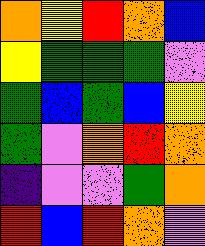[["orange", "yellow", "red", "orange", "blue"], ["yellow", "green", "green", "green", "violet"], ["green", "blue", "green", "blue", "yellow"], ["green", "violet", "orange", "red", "orange"], ["indigo", "violet", "violet", "green", "orange"], ["red", "blue", "red", "orange", "violet"]]